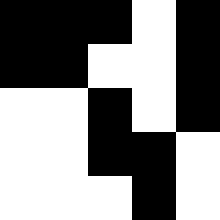[["black", "black", "black", "white", "black"], ["black", "black", "white", "white", "black"], ["white", "white", "black", "white", "black"], ["white", "white", "black", "black", "white"], ["white", "white", "white", "black", "white"]]